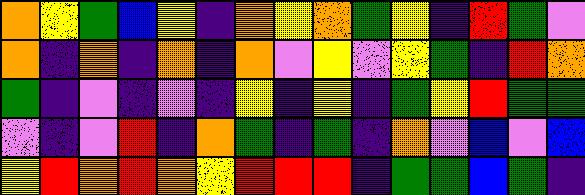[["orange", "yellow", "green", "blue", "yellow", "indigo", "orange", "yellow", "orange", "green", "yellow", "indigo", "red", "green", "violet"], ["orange", "indigo", "orange", "indigo", "orange", "indigo", "orange", "violet", "yellow", "violet", "yellow", "green", "indigo", "red", "orange"], ["green", "indigo", "violet", "indigo", "violet", "indigo", "yellow", "indigo", "yellow", "indigo", "green", "yellow", "red", "green", "green"], ["violet", "indigo", "violet", "red", "indigo", "orange", "green", "indigo", "green", "indigo", "orange", "violet", "blue", "violet", "blue"], ["yellow", "red", "orange", "red", "orange", "yellow", "red", "red", "red", "indigo", "green", "green", "blue", "green", "indigo"]]